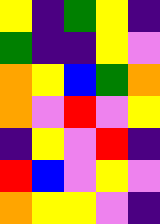[["yellow", "indigo", "green", "yellow", "indigo"], ["green", "indigo", "indigo", "yellow", "violet"], ["orange", "yellow", "blue", "green", "orange"], ["orange", "violet", "red", "violet", "yellow"], ["indigo", "yellow", "violet", "red", "indigo"], ["red", "blue", "violet", "yellow", "violet"], ["orange", "yellow", "yellow", "violet", "indigo"]]